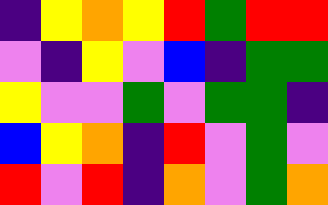[["indigo", "yellow", "orange", "yellow", "red", "green", "red", "red"], ["violet", "indigo", "yellow", "violet", "blue", "indigo", "green", "green"], ["yellow", "violet", "violet", "green", "violet", "green", "green", "indigo"], ["blue", "yellow", "orange", "indigo", "red", "violet", "green", "violet"], ["red", "violet", "red", "indigo", "orange", "violet", "green", "orange"]]